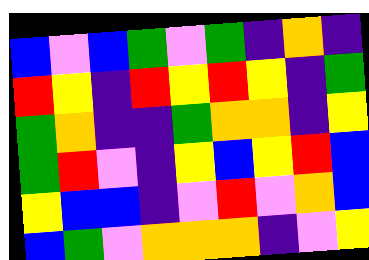[["blue", "violet", "blue", "green", "violet", "green", "indigo", "orange", "indigo"], ["red", "yellow", "indigo", "red", "yellow", "red", "yellow", "indigo", "green"], ["green", "orange", "indigo", "indigo", "green", "orange", "orange", "indigo", "yellow"], ["green", "red", "violet", "indigo", "yellow", "blue", "yellow", "red", "blue"], ["yellow", "blue", "blue", "indigo", "violet", "red", "violet", "orange", "blue"], ["blue", "green", "violet", "orange", "orange", "orange", "indigo", "violet", "yellow"]]